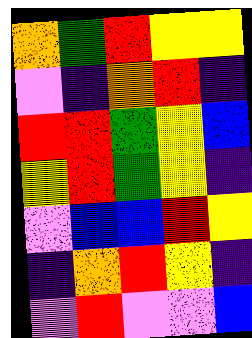[["orange", "green", "red", "yellow", "yellow"], ["violet", "indigo", "orange", "red", "indigo"], ["red", "red", "green", "yellow", "blue"], ["yellow", "red", "green", "yellow", "indigo"], ["violet", "blue", "blue", "red", "yellow"], ["indigo", "orange", "red", "yellow", "indigo"], ["violet", "red", "violet", "violet", "blue"]]